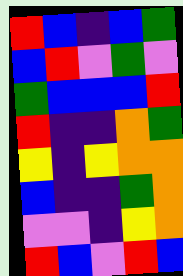[["red", "blue", "indigo", "blue", "green"], ["blue", "red", "violet", "green", "violet"], ["green", "blue", "blue", "blue", "red"], ["red", "indigo", "indigo", "orange", "green"], ["yellow", "indigo", "yellow", "orange", "orange"], ["blue", "indigo", "indigo", "green", "orange"], ["violet", "violet", "indigo", "yellow", "orange"], ["red", "blue", "violet", "red", "blue"]]